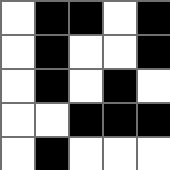[["white", "black", "black", "white", "black"], ["white", "black", "white", "white", "black"], ["white", "black", "white", "black", "white"], ["white", "white", "black", "black", "black"], ["white", "black", "white", "white", "white"]]